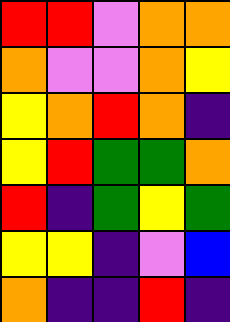[["red", "red", "violet", "orange", "orange"], ["orange", "violet", "violet", "orange", "yellow"], ["yellow", "orange", "red", "orange", "indigo"], ["yellow", "red", "green", "green", "orange"], ["red", "indigo", "green", "yellow", "green"], ["yellow", "yellow", "indigo", "violet", "blue"], ["orange", "indigo", "indigo", "red", "indigo"]]